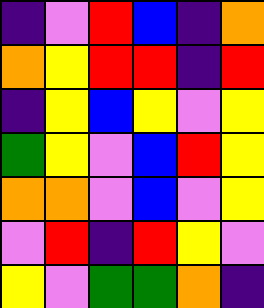[["indigo", "violet", "red", "blue", "indigo", "orange"], ["orange", "yellow", "red", "red", "indigo", "red"], ["indigo", "yellow", "blue", "yellow", "violet", "yellow"], ["green", "yellow", "violet", "blue", "red", "yellow"], ["orange", "orange", "violet", "blue", "violet", "yellow"], ["violet", "red", "indigo", "red", "yellow", "violet"], ["yellow", "violet", "green", "green", "orange", "indigo"]]